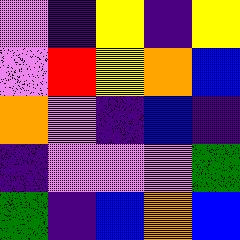[["violet", "indigo", "yellow", "indigo", "yellow"], ["violet", "red", "yellow", "orange", "blue"], ["orange", "violet", "indigo", "blue", "indigo"], ["indigo", "violet", "violet", "violet", "green"], ["green", "indigo", "blue", "orange", "blue"]]